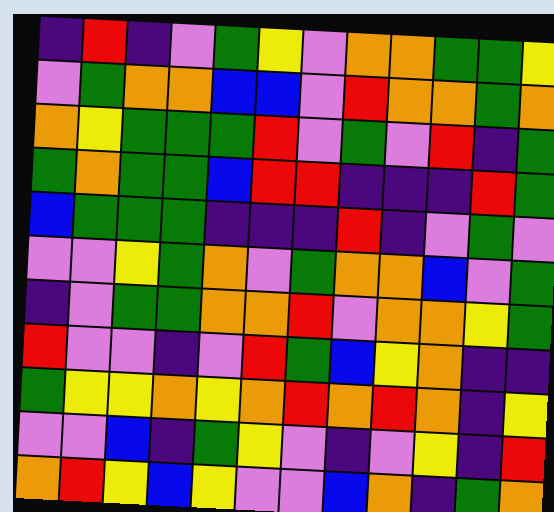[["indigo", "red", "indigo", "violet", "green", "yellow", "violet", "orange", "orange", "green", "green", "yellow"], ["violet", "green", "orange", "orange", "blue", "blue", "violet", "red", "orange", "orange", "green", "orange"], ["orange", "yellow", "green", "green", "green", "red", "violet", "green", "violet", "red", "indigo", "green"], ["green", "orange", "green", "green", "blue", "red", "red", "indigo", "indigo", "indigo", "red", "green"], ["blue", "green", "green", "green", "indigo", "indigo", "indigo", "red", "indigo", "violet", "green", "violet"], ["violet", "violet", "yellow", "green", "orange", "violet", "green", "orange", "orange", "blue", "violet", "green"], ["indigo", "violet", "green", "green", "orange", "orange", "red", "violet", "orange", "orange", "yellow", "green"], ["red", "violet", "violet", "indigo", "violet", "red", "green", "blue", "yellow", "orange", "indigo", "indigo"], ["green", "yellow", "yellow", "orange", "yellow", "orange", "red", "orange", "red", "orange", "indigo", "yellow"], ["violet", "violet", "blue", "indigo", "green", "yellow", "violet", "indigo", "violet", "yellow", "indigo", "red"], ["orange", "red", "yellow", "blue", "yellow", "violet", "violet", "blue", "orange", "indigo", "green", "orange"]]